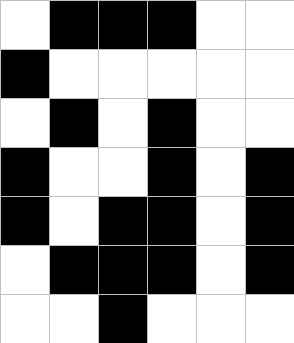[["white", "black", "black", "black", "white", "white"], ["black", "white", "white", "white", "white", "white"], ["white", "black", "white", "black", "white", "white"], ["black", "white", "white", "black", "white", "black"], ["black", "white", "black", "black", "white", "black"], ["white", "black", "black", "black", "white", "black"], ["white", "white", "black", "white", "white", "white"]]